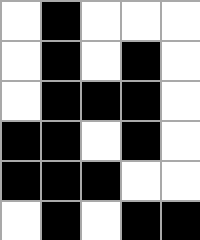[["white", "black", "white", "white", "white"], ["white", "black", "white", "black", "white"], ["white", "black", "black", "black", "white"], ["black", "black", "white", "black", "white"], ["black", "black", "black", "white", "white"], ["white", "black", "white", "black", "black"]]